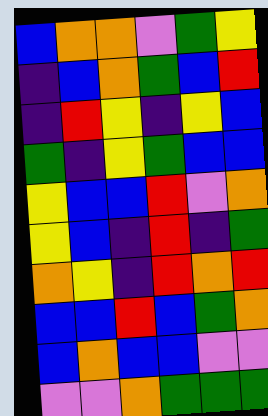[["blue", "orange", "orange", "violet", "green", "yellow"], ["indigo", "blue", "orange", "green", "blue", "red"], ["indigo", "red", "yellow", "indigo", "yellow", "blue"], ["green", "indigo", "yellow", "green", "blue", "blue"], ["yellow", "blue", "blue", "red", "violet", "orange"], ["yellow", "blue", "indigo", "red", "indigo", "green"], ["orange", "yellow", "indigo", "red", "orange", "red"], ["blue", "blue", "red", "blue", "green", "orange"], ["blue", "orange", "blue", "blue", "violet", "violet"], ["violet", "violet", "orange", "green", "green", "green"]]